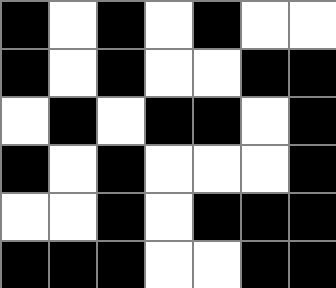[["black", "white", "black", "white", "black", "white", "white"], ["black", "white", "black", "white", "white", "black", "black"], ["white", "black", "white", "black", "black", "white", "black"], ["black", "white", "black", "white", "white", "white", "black"], ["white", "white", "black", "white", "black", "black", "black"], ["black", "black", "black", "white", "white", "black", "black"]]